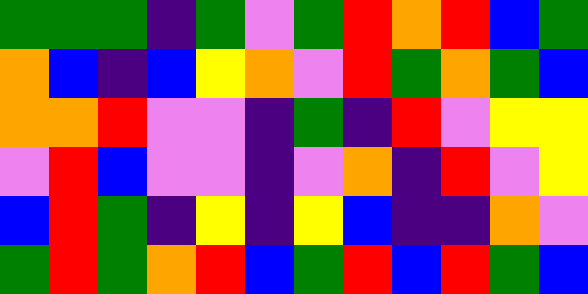[["green", "green", "green", "indigo", "green", "violet", "green", "red", "orange", "red", "blue", "green"], ["orange", "blue", "indigo", "blue", "yellow", "orange", "violet", "red", "green", "orange", "green", "blue"], ["orange", "orange", "red", "violet", "violet", "indigo", "green", "indigo", "red", "violet", "yellow", "yellow"], ["violet", "red", "blue", "violet", "violet", "indigo", "violet", "orange", "indigo", "red", "violet", "yellow"], ["blue", "red", "green", "indigo", "yellow", "indigo", "yellow", "blue", "indigo", "indigo", "orange", "violet"], ["green", "red", "green", "orange", "red", "blue", "green", "red", "blue", "red", "green", "blue"]]